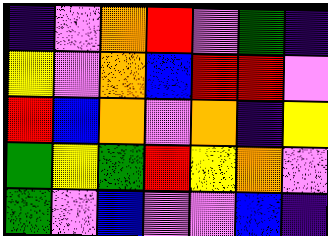[["indigo", "violet", "orange", "red", "violet", "green", "indigo"], ["yellow", "violet", "orange", "blue", "red", "red", "violet"], ["red", "blue", "orange", "violet", "orange", "indigo", "yellow"], ["green", "yellow", "green", "red", "yellow", "orange", "violet"], ["green", "violet", "blue", "violet", "violet", "blue", "indigo"]]